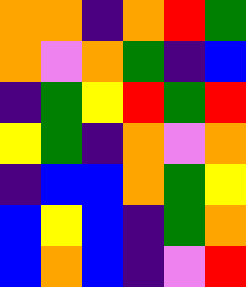[["orange", "orange", "indigo", "orange", "red", "green"], ["orange", "violet", "orange", "green", "indigo", "blue"], ["indigo", "green", "yellow", "red", "green", "red"], ["yellow", "green", "indigo", "orange", "violet", "orange"], ["indigo", "blue", "blue", "orange", "green", "yellow"], ["blue", "yellow", "blue", "indigo", "green", "orange"], ["blue", "orange", "blue", "indigo", "violet", "red"]]